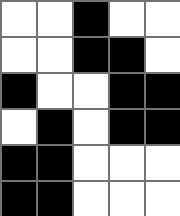[["white", "white", "black", "white", "white"], ["white", "white", "black", "black", "white"], ["black", "white", "white", "black", "black"], ["white", "black", "white", "black", "black"], ["black", "black", "white", "white", "white"], ["black", "black", "white", "white", "white"]]